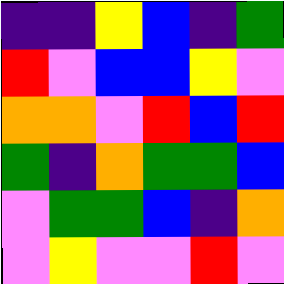[["indigo", "indigo", "yellow", "blue", "indigo", "green"], ["red", "violet", "blue", "blue", "yellow", "violet"], ["orange", "orange", "violet", "red", "blue", "red"], ["green", "indigo", "orange", "green", "green", "blue"], ["violet", "green", "green", "blue", "indigo", "orange"], ["violet", "yellow", "violet", "violet", "red", "violet"]]